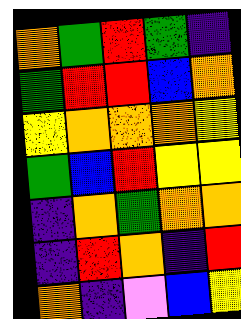[["orange", "green", "red", "green", "indigo"], ["green", "red", "red", "blue", "orange"], ["yellow", "orange", "orange", "orange", "yellow"], ["green", "blue", "red", "yellow", "yellow"], ["indigo", "orange", "green", "orange", "orange"], ["indigo", "red", "orange", "indigo", "red"], ["orange", "indigo", "violet", "blue", "yellow"]]